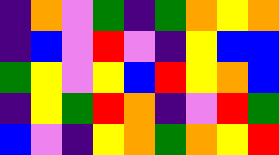[["indigo", "orange", "violet", "green", "indigo", "green", "orange", "yellow", "orange"], ["indigo", "blue", "violet", "red", "violet", "indigo", "yellow", "blue", "blue"], ["green", "yellow", "violet", "yellow", "blue", "red", "yellow", "orange", "blue"], ["indigo", "yellow", "green", "red", "orange", "indigo", "violet", "red", "green"], ["blue", "violet", "indigo", "yellow", "orange", "green", "orange", "yellow", "red"]]